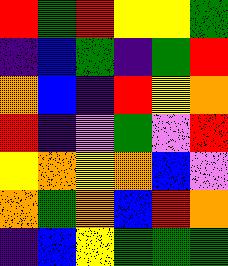[["red", "green", "red", "yellow", "yellow", "green"], ["indigo", "blue", "green", "indigo", "green", "red"], ["orange", "blue", "indigo", "red", "yellow", "orange"], ["red", "indigo", "violet", "green", "violet", "red"], ["yellow", "orange", "yellow", "orange", "blue", "violet"], ["orange", "green", "orange", "blue", "red", "orange"], ["indigo", "blue", "yellow", "green", "green", "green"]]